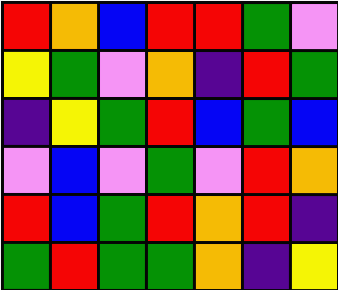[["red", "orange", "blue", "red", "red", "green", "violet"], ["yellow", "green", "violet", "orange", "indigo", "red", "green"], ["indigo", "yellow", "green", "red", "blue", "green", "blue"], ["violet", "blue", "violet", "green", "violet", "red", "orange"], ["red", "blue", "green", "red", "orange", "red", "indigo"], ["green", "red", "green", "green", "orange", "indigo", "yellow"]]